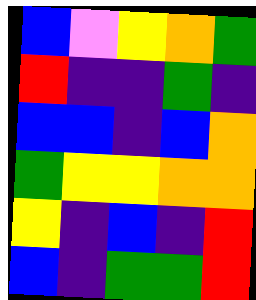[["blue", "violet", "yellow", "orange", "green"], ["red", "indigo", "indigo", "green", "indigo"], ["blue", "blue", "indigo", "blue", "orange"], ["green", "yellow", "yellow", "orange", "orange"], ["yellow", "indigo", "blue", "indigo", "red"], ["blue", "indigo", "green", "green", "red"]]